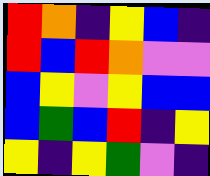[["red", "orange", "indigo", "yellow", "blue", "indigo"], ["red", "blue", "red", "orange", "violet", "violet"], ["blue", "yellow", "violet", "yellow", "blue", "blue"], ["blue", "green", "blue", "red", "indigo", "yellow"], ["yellow", "indigo", "yellow", "green", "violet", "indigo"]]